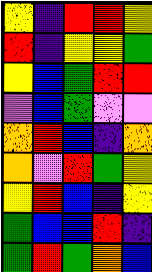[["yellow", "indigo", "red", "red", "yellow"], ["red", "indigo", "yellow", "yellow", "green"], ["yellow", "blue", "green", "red", "red"], ["violet", "blue", "green", "violet", "violet"], ["orange", "red", "blue", "indigo", "orange"], ["orange", "violet", "red", "green", "yellow"], ["yellow", "red", "blue", "indigo", "yellow"], ["green", "blue", "blue", "red", "indigo"], ["green", "red", "green", "orange", "blue"]]